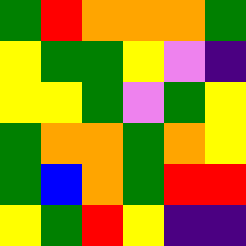[["green", "red", "orange", "orange", "orange", "green"], ["yellow", "green", "green", "yellow", "violet", "indigo"], ["yellow", "yellow", "green", "violet", "green", "yellow"], ["green", "orange", "orange", "green", "orange", "yellow"], ["green", "blue", "orange", "green", "red", "red"], ["yellow", "green", "red", "yellow", "indigo", "indigo"]]